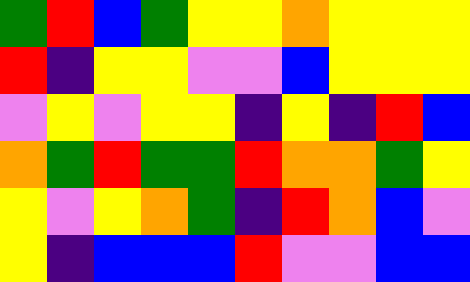[["green", "red", "blue", "green", "yellow", "yellow", "orange", "yellow", "yellow", "yellow"], ["red", "indigo", "yellow", "yellow", "violet", "violet", "blue", "yellow", "yellow", "yellow"], ["violet", "yellow", "violet", "yellow", "yellow", "indigo", "yellow", "indigo", "red", "blue"], ["orange", "green", "red", "green", "green", "red", "orange", "orange", "green", "yellow"], ["yellow", "violet", "yellow", "orange", "green", "indigo", "red", "orange", "blue", "violet"], ["yellow", "indigo", "blue", "blue", "blue", "red", "violet", "violet", "blue", "blue"]]